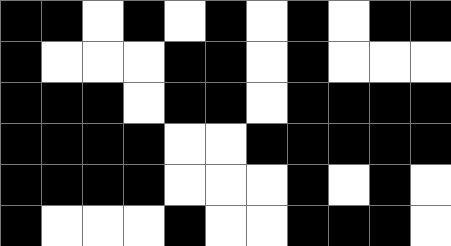[["black", "black", "white", "black", "white", "black", "white", "black", "white", "black", "black"], ["black", "white", "white", "white", "black", "black", "white", "black", "white", "white", "white"], ["black", "black", "black", "white", "black", "black", "white", "black", "black", "black", "black"], ["black", "black", "black", "black", "white", "white", "black", "black", "black", "black", "black"], ["black", "black", "black", "black", "white", "white", "white", "black", "white", "black", "white"], ["black", "white", "white", "white", "black", "white", "white", "black", "black", "black", "white"]]